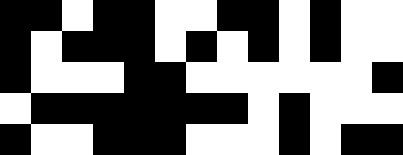[["black", "black", "white", "black", "black", "white", "white", "black", "black", "white", "black", "white", "white"], ["black", "white", "black", "black", "black", "white", "black", "white", "black", "white", "black", "white", "white"], ["black", "white", "white", "white", "black", "black", "white", "white", "white", "white", "white", "white", "black"], ["white", "black", "black", "black", "black", "black", "black", "black", "white", "black", "white", "white", "white"], ["black", "white", "white", "black", "black", "black", "white", "white", "white", "black", "white", "black", "black"]]